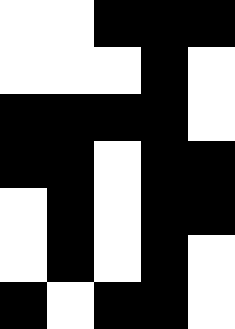[["white", "white", "black", "black", "black"], ["white", "white", "white", "black", "white"], ["black", "black", "black", "black", "white"], ["black", "black", "white", "black", "black"], ["white", "black", "white", "black", "black"], ["white", "black", "white", "black", "white"], ["black", "white", "black", "black", "white"]]